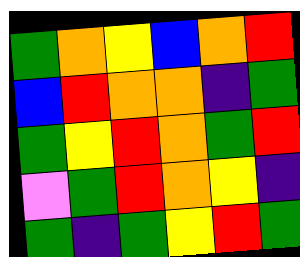[["green", "orange", "yellow", "blue", "orange", "red"], ["blue", "red", "orange", "orange", "indigo", "green"], ["green", "yellow", "red", "orange", "green", "red"], ["violet", "green", "red", "orange", "yellow", "indigo"], ["green", "indigo", "green", "yellow", "red", "green"]]